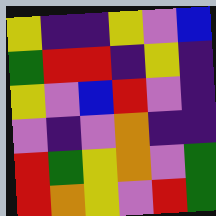[["yellow", "indigo", "indigo", "yellow", "violet", "blue"], ["green", "red", "red", "indigo", "yellow", "indigo"], ["yellow", "violet", "blue", "red", "violet", "indigo"], ["violet", "indigo", "violet", "orange", "indigo", "indigo"], ["red", "green", "yellow", "orange", "violet", "green"], ["red", "orange", "yellow", "violet", "red", "green"]]